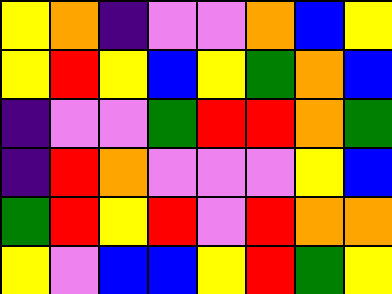[["yellow", "orange", "indigo", "violet", "violet", "orange", "blue", "yellow"], ["yellow", "red", "yellow", "blue", "yellow", "green", "orange", "blue"], ["indigo", "violet", "violet", "green", "red", "red", "orange", "green"], ["indigo", "red", "orange", "violet", "violet", "violet", "yellow", "blue"], ["green", "red", "yellow", "red", "violet", "red", "orange", "orange"], ["yellow", "violet", "blue", "blue", "yellow", "red", "green", "yellow"]]